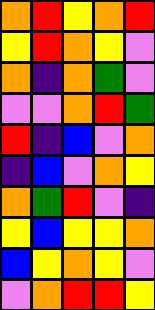[["orange", "red", "yellow", "orange", "red"], ["yellow", "red", "orange", "yellow", "violet"], ["orange", "indigo", "orange", "green", "violet"], ["violet", "violet", "orange", "red", "green"], ["red", "indigo", "blue", "violet", "orange"], ["indigo", "blue", "violet", "orange", "yellow"], ["orange", "green", "red", "violet", "indigo"], ["yellow", "blue", "yellow", "yellow", "orange"], ["blue", "yellow", "orange", "yellow", "violet"], ["violet", "orange", "red", "red", "yellow"]]